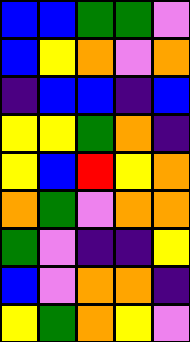[["blue", "blue", "green", "green", "violet"], ["blue", "yellow", "orange", "violet", "orange"], ["indigo", "blue", "blue", "indigo", "blue"], ["yellow", "yellow", "green", "orange", "indigo"], ["yellow", "blue", "red", "yellow", "orange"], ["orange", "green", "violet", "orange", "orange"], ["green", "violet", "indigo", "indigo", "yellow"], ["blue", "violet", "orange", "orange", "indigo"], ["yellow", "green", "orange", "yellow", "violet"]]